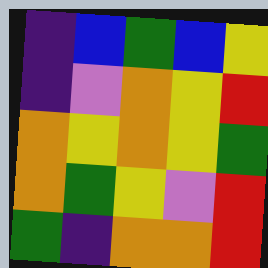[["indigo", "blue", "green", "blue", "yellow"], ["indigo", "violet", "orange", "yellow", "red"], ["orange", "yellow", "orange", "yellow", "green"], ["orange", "green", "yellow", "violet", "red"], ["green", "indigo", "orange", "orange", "red"]]